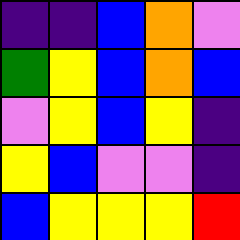[["indigo", "indigo", "blue", "orange", "violet"], ["green", "yellow", "blue", "orange", "blue"], ["violet", "yellow", "blue", "yellow", "indigo"], ["yellow", "blue", "violet", "violet", "indigo"], ["blue", "yellow", "yellow", "yellow", "red"]]